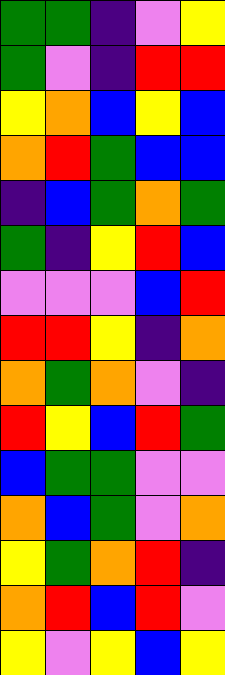[["green", "green", "indigo", "violet", "yellow"], ["green", "violet", "indigo", "red", "red"], ["yellow", "orange", "blue", "yellow", "blue"], ["orange", "red", "green", "blue", "blue"], ["indigo", "blue", "green", "orange", "green"], ["green", "indigo", "yellow", "red", "blue"], ["violet", "violet", "violet", "blue", "red"], ["red", "red", "yellow", "indigo", "orange"], ["orange", "green", "orange", "violet", "indigo"], ["red", "yellow", "blue", "red", "green"], ["blue", "green", "green", "violet", "violet"], ["orange", "blue", "green", "violet", "orange"], ["yellow", "green", "orange", "red", "indigo"], ["orange", "red", "blue", "red", "violet"], ["yellow", "violet", "yellow", "blue", "yellow"]]